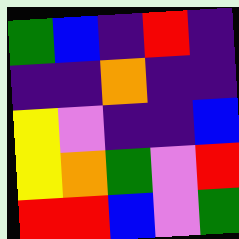[["green", "blue", "indigo", "red", "indigo"], ["indigo", "indigo", "orange", "indigo", "indigo"], ["yellow", "violet", "indigo", "indigo", "blue"], ["yellow", "orange", "green", "violet", "red"], ["red", "red", "blue", "violet", "green"]]